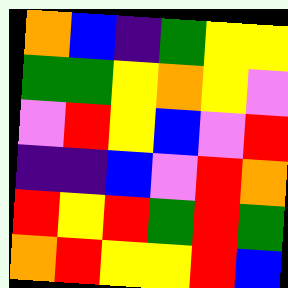[["orange", "blue", "indigo", "green", "yellow", "yellow"], ["green", "green", "yellow", "orange", "yellow", "violet"], ["violet", "red", "yellow", "blue", "violet", "red"], ["indigo", "indigo", "blue", "violet", "red", "orange"], ["red", "yellow", "red", "green", "red", "green"], ["orange", "red", "yellow", "yellow", "red", "blue"]]